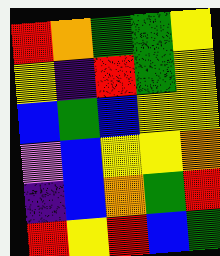[["red", "orange", "green", "green", "yellow"], ["yellow", "indigo", "red", "green", "yellow"], ["blue", "green", "blue", "yellow", "yellow"], ["violet", "blue", "yellow", "yellow", "orange"], ["indigo", "blue", "orange", "green", "red"], ["red", "yellow", "red", "blue", "green"]]